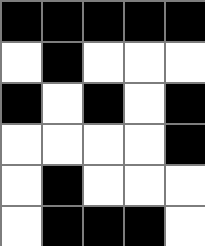[["black", "black", "black", "black", "black"], ["white", "black", "white", "white", "white"], ["black", "white", "black", "white", "black"], ["white", "white", "white", "white", "black"], ["white", "black", "white", "white", "white"], ["white", "black", "black", "black", "white"]]